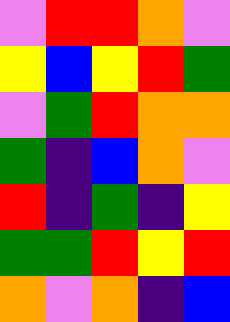[["violet", "red", "red", "orange", "violet"], ["yellow", "blue", "yellow", "red", "green"], ["violet", "green", "red", "orange", "orange"], ["green", "indigo", "blue", "orange", "violet"], ["red", "indigo", "green", "indigo", "yellow"], ["green", "green", "red", "yellow", "red"], ["orange", "violet", "orange", "indigo", "blue"]]